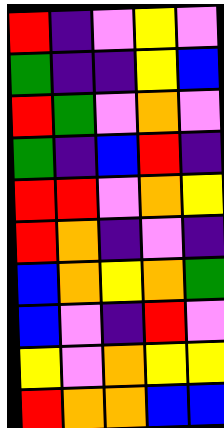[["red", "indigo", "violet", "yellow", "violet"], ["green", "indigo", "indigo", "yellow", "blue"], ["red", "green", "violet", "orange", "violet"], ["green", "indigo", "blue", "red", "indigo"], ["red", "red", "violet", "orange", "yellow"], ["red", "orange", "indigo", "violet", "indigo"], ["blue", "orange", "yellow", "orange", "green"], ["blue", "violet", "indigo", "red", "violet"], ["yellow", "violet", "orange", "yellow", "yellow"], ["red", "orange", "orange", "blue", "blue"]]